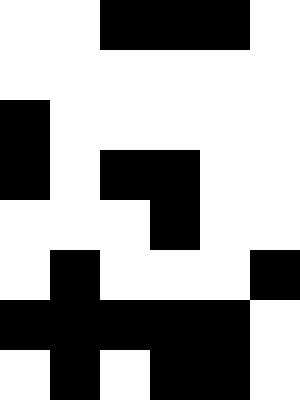[["white", "white", "black", "black", "black", "white"], ["white", "white", "white", "white", "white", "white"], ["black", "white", "white", "white", "white", "white"], ["black", "white", "black", "black", "white", "white"], ["white", "white", "white", "black", "white", "white"], ["white", "black", "white", "white", "white", "black"], ["black", "black", "black", "black", "black", "white"], ["white", "black", "white", "black", "black", "white"]]